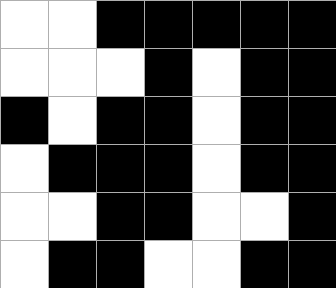[["white", "white", "black", "black", "black", "black", "black"], ["white", "white", "white", "black", "white", "black", "black"], ["black", "white", "black", "black", "white", "black", "black"], ["white", "black", "black", "black", "white", "black", "black"], ["white", "white", "black", "black", "white", "white", "black"], ["white", "black", "black", "white", "white", "black", "black"]]